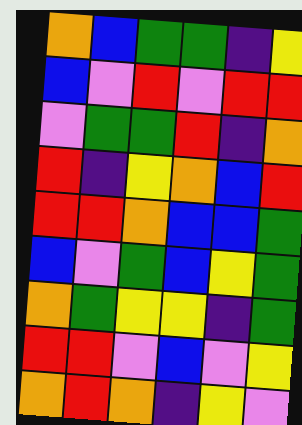[["orange", "blue", "green", "green", "indigo", "yellow"], ["blue", "violet", "red", "violet", "red", "red"], ["violet", "green", "green", "red", "indigo", "orange"], ["red", "indigo", "yellow", "orange", "blue", "red"], ["red", "red", "orange", "blue", "blue", "green"], ["blue", "violet", "green", "blue", "yellow", "green"], ["orange", "green", "yellow", "yellow", "indigo", "green"], ["red", "red", "violet", "blue", "violet", "yellow"], ["orange", "red", "orange", "indigo", "yellow", "violet"]]